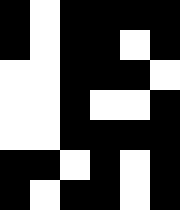[["black", "white", "black", "black", "black", "black"], ["black", "white", "black", "black", "white", "black"], ["white", "white", "black", "black", "black", "white"], ["white", "white", "black", "white", "white", "black"], ["white", "white", "black", "black", "black", "black"], ["black", "black", "white", "black", "white", "black"], ["black", "white", "black", "black", "white", "black"]]